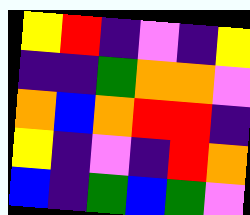[["yellow", "red", "indigo", "violet", "indigo", "yellow"], ["indigo", "indigo", "green", "orange", "orange", "violet"], ["orange", "blue", "orange", "red", "red", "indigo"], ["yellow", "indigo", "violet", "indigo", "red", "orange"], ["blue", "indigo", "green", "blue", "green", "violet"]]